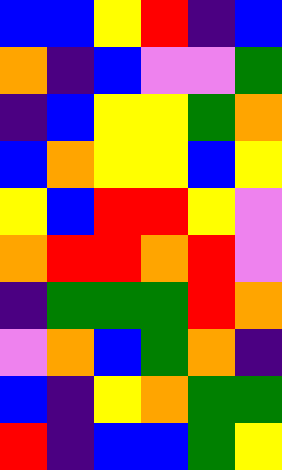[["blue", "blue", "yellow", "red", "indigo", "blue"], ["orange", "indigo", "blue", "violet", "violet", "green"], ["indigo", "blue", "yellow", "yellow", "green", "orange"], ["blue", "orange", "yellow", "yellow", "blue", "yellow"], ["yellow", "blue", "red", "red", "yellow", "violet"], ["orange", "red", "red", "orange", "red", "violet"], ["indigo", "green", "green", "green", "red", "orange"], ["violet", "orange", "blue", "green", "orange", "indigo"], ["blue", "indigo", "yellow", "orange", "green", "green"], ["red", "indigo", "blue", "blue", "green", "yellow"]]